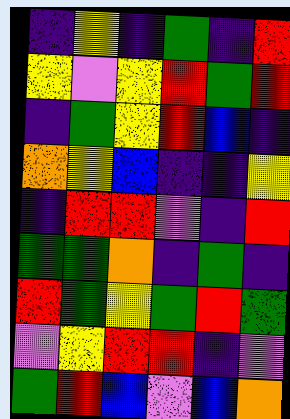[["indigo", "yellow", "indigo", "green", "indigo", "red"], ["yellow", "violet", "yellow", "red", "green", "red"], ["indigo", "green", "yellow", "red", "blue", "indigo"], ["orange", "yellow", "blue", "indigo", "indigo", "yellow"], ["indigo", "red", "red", "violet", "indigo", "red"], ["green", "green", "orange", "indigo", "green", "indigo"], ["red", "green", "yellow", "green", "red", "green"], ["violet", "yellow", "red", "red", "indigo", "violet"], ["green", "red", "blue", "violet", "blue", "orange"]]